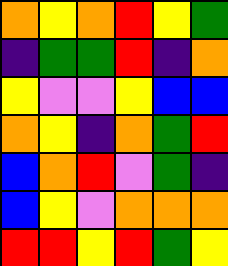[["orange", "yellow", "orange", "red", "yellow", "green"], ["indigo", "green", "green", "red", "indigo", "orange"], ["yellow", "violet", "violet", "yellow", "blue", "blue"], ["orange", "yellow", "indigo", "orange", "green", "red"], ["blue", "orange", "red", "violet", "green", "indigo"], ["blue", "yellow", "violet", "orange", "orange", "orange"], ["red", "red", "yellow", "red", "green", "yellow"]]